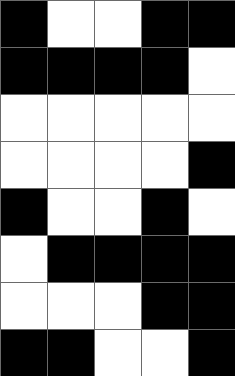[["black", "white", "white", "black", "black"], ["black", "black", "black", "black", "white"], ["white", "white", "white", "white", "white"], ["white", "white", "white", "white", "black"], ["black", "white", "white", "black", "white"], ["white", "black", "black", "black", "black"], ["white", "white", "white", "black", "black"], ["black", "black", "white", "white", "black"]]